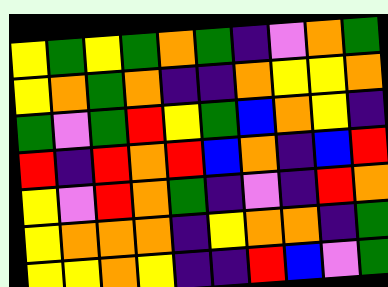[["yellow", "green", "yellow", "green", "orange", "green", "indigo", "violet", "orange", "green"], ["yellow", "orange", "green", "orange", "indigo", "indigo", "orange", "yellow", "yellow", "orange"], ["green", "violet", "green", "red", "yellow", "green", "blue", "orange", "yellow", "indigo"], ["red", "indigo", "red", "orange", "red", "blue", "orange", "indigo", "blue", "red"], ["yellow", "violet", "red", "orange", "green", "indigo", "violet", "indigo", "red", "orange"], ["yellow", "orange", "orange", "orange", "indigo", "yellow", "orange", "orange", "indigo", "green"], ["yellow", "yellow", "orange", "yellow", "indigo", "indigo", "red", "blue", "violet", "green"]]